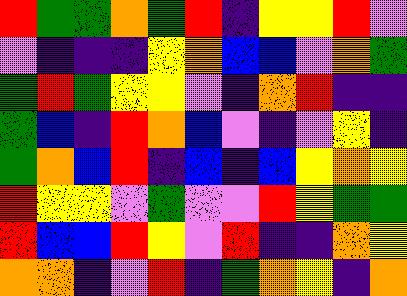[["red", "green", "green", "orange", "green", "red", "indigo", "yellow", "yellow", "red", "violet"], ["violet", "indigo", "indigo", "indigo", "yellow", "orange", "blue", "blue", "violet", "orange", "green"], ["green", "red", "green", "yellow", "yellow", "violet", "indigo", "orange", "red", "indigo", "indigo"], ["green", "blue", "indigo", "red", "orange", "blue", "violet", "indigo", "violet", "yellow", "indigo"], ["green", "orange", "blue", "red", "indigo", "blue", "indigo", "blue", "yellow", "orange", "yellow"], ["red", "yellow", "yellow", "violet", "green", "violet", "violet", "red", "yellow", "green", "green"], ["red", "blue", "blue", "red", "yellow", "violet", "red", "indigo", "indigo", "orange", "yellow"], ["orange", "orange", "indigo", "violet", "red", "indigo", "green", "orange", "yellow", "indigo", "orange"]]